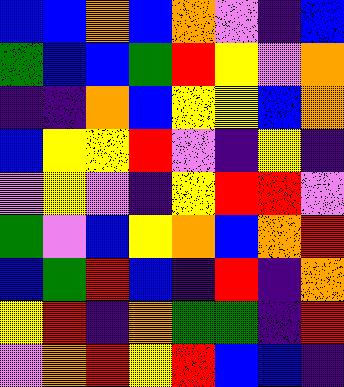[["blue", "blue", "orange", "blue", "orange", "violet", "indigo", "blue"], ["green", "blue", "blue", "green", "red", "yellow", "violet", "orange"], ["indigo", "indigo", "orange", "blue", "yellow", "yellow", "blue", "orange"], ["blue", "yellow", "yellow", "red", "violet", "indigo", "yellow", "indigo"], ["violet", "yellow", "violet", "indigo", "yellow", "red", "red", "violet"], ["green", "violet", "blue", "yellow", "orange", "blue", "orange", "red"], ["blue", "green", "red", "blue", "indigo", "red", "indigo", "orange"], ["yellow", "red", "indigo", "orange", "green", "green", "indigo", "red"], ["violet", "orange", "red", "yellow", "red", "blue", "blue", "indigo"]]